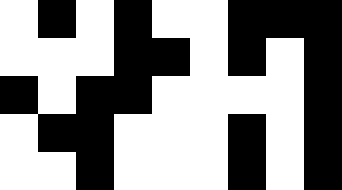[["white", "black", "white", "black", "white", "white", "black", "black", "black"], ["white", "white", "white", "black", "black", "white", "black", "white", "black"], ["black", "white", "black", "black", "white", "white", "white", "white", "black"], ["white", "black", "black", "white", "white", "white", "black", "white", "black"], ["white", "white", "black", "white", "white", "white", "black", "white", "black"]]